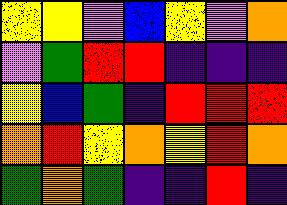[["yellow", "yellow", "violet", "blue", "yellow", "violet", "orange"], ["violet", "green", "red", "red", "indigo", "indigo", "indigo"], ["yellow", "blue", "green", "indigo", "red", "red", "red"], ["orange", "red", "yellow", "orange", "yellow", "red", "orange"], ["green", "orange", "green", "indigo", "indigo", "red", "indigo"]]